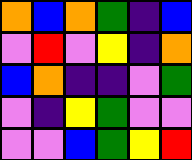[["orange", "blue", "orange", "green", "indigo", "blue"], ["violet", "red", "violet", "yellow", "indigo", "orange"], ["blue", "orange", "indigo", "indigo", "violet", "green"], ["violet", "indigo", "yellow", "green", "violet", "violet"], ["violet", "violet", "blue", "green", "yellow", "red"]]